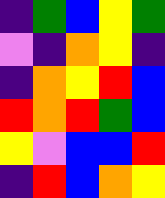[["indigo", "green", "blue", "yellow", "green"], ["violet", "indigo", "orange", "yellow", "indigo"], ["indigo", "orange", "yellow", "red", "blue"], ["red", "orange", "red", "green", "blue"], ["yellow", "violet", "blue", "blue", "red"], ["indigo", "red", "blue", "orange", "yellow"]]